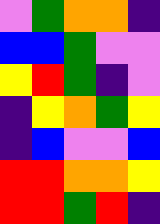[["violet", "green", "orange", "orange", "indigo"], ["blue", "blue", "green", "violet", "violet"], ["yellow", "red", "green", "indigo", "violet"], ["indigo", "yellow", "orange", "green", "yellow"], ["indigo", "blue", "violet", "violet", "blue"], ["red", "red", "orange", "orange", "yellow"], ["red", "red", "green", "red", "indigo"]]